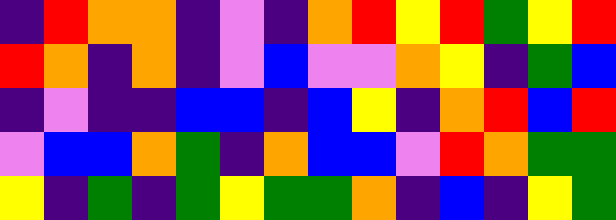[["indigo", "red", "orange", "orange", "indigo", "violet", "indigo", "orange", "red", "yellow", "red", "green", "yellow", "red"], ["red", "orange", "indigo", "orange", "indigo", "violet", "blue", "violet", "violet", "orange", "yellow", "indigo", "green", "blue"], ["indigo", "violet", "indigo", "indigo", "blue", "blue", "indigo", "blue", "yellow", "indigo", "orange", "red", "blue", "red"], ["violet", "blue", "blue", "orange", "green", "indigo", "orange", "blue", "blue", "violet", "red", "orange", "green", "green"], ["yellow", "indigo", "green", "indigo", "green", "yellow", "green", "green", "orange", "indigo", "blue", "indigo", "yellow", "green"]]